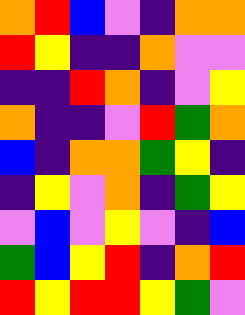[["orange", "red", "blue", "violet", "indigo", "orange", "orange"], ["red", "yellow", "indigo", "indigo", "orange", "violet", "violet"], ["indigo", "indigo", "red", "orange", "indigo", "violet", "yellow"], ["orange", "indigo", "indigo", "violet", "red", "green", "orange"], ["blue", "indigo", "orange", "orange", "green", "yellow", "indigo"], ["indigo", "yellow", "violet", "orange", "indigo", "green", "yellow"], ["violet", "blue", "violet", "yellow", "violet", "indigo", "blue"], ["green", "blue", "yellow", "red", "indigo", "orange", "red"], ["red", "yellow", "red", "red", "yellow", "green", "violet"]]